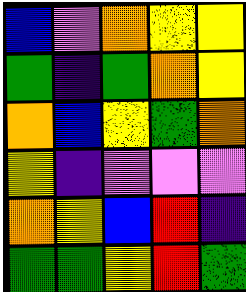[["blue", "violet", "orange", "yellow", "yellow"], ["green", "indigo", "green", "orange", "yellow"], ["orange", "blue", "yellow", "green", "orange"], ["yellow", "indigo", "violet", "violet", "violet"], ["orange", "yellow", "blue", "red", "indigo"], ["green", "green", "yellow", "red", "green"]]